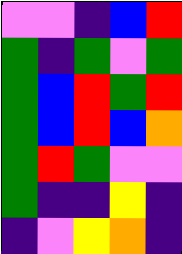[["violet", "violet", "indigo", "blue", "red"], ["green", "indigo", "green", "violet", "green"], ["green", "blue", "red", "green", "red"], ["green", "blue", "red", "blue", "orange"], ["green", "red", "green", "violet", "violet"], ["green", "indigo", "indigo", "yellow", "indigo"], ["indigo", "violet", "yellow", "orange", "indigo"]]